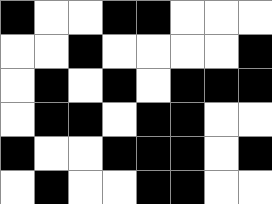[["black", "white", "white", "black", "black", "white", "white", "white"], ["white", "white", "black", "white", "white", "white", "white", "black"], ["white", "black", "white", "black", "white", "black", "black", "black"], ["white", "black", "black", "white", "black", "black", "white", "white"], ["black", "white", "white", "black", "black", "black", "white", "black"], ["white", "black", "white", "white", "black", "black", "white", "white"]]